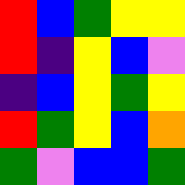[["red", "blue", "green", "yellow", "yellow"], ["red", "indigo", "yellow", "blue", "violet"], ["indigo", "blue", "yellow", "green", "yellow"], ["red", "green", "yellow", "blue", "orange"], ["green", "violet", "blue", "blue", "green"]]